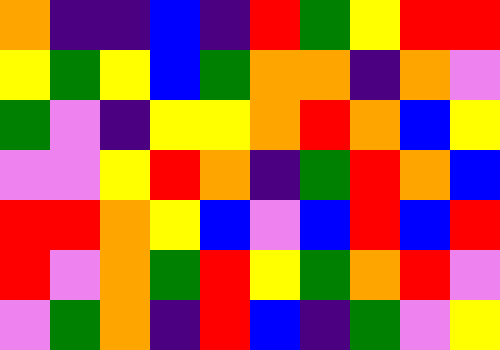[["orange", "indigo", "indigo", "blue", "indigo", "red", "green", "yellow", "red", "red"], ["yellow", "green", "yellow", "blue", "green", "orange", "orange", "indigo", "orange", "violet"], ["green", "violet", "indigo", "yellow", "yellow", "orange", "red", "orange", "blue", "yellow"], ["violet", "violet", "yellow", "red", "orange", "indigo", "green", "red", "orange", "blue"], ["red", "red", "orange", "yellow", "blue", "violet", "blue", "red", "blue", "red"], ["red", "violet", "orange", "green", "red", "yellow", "green", "orange", "red", "violet"], ["violet", "green", "orange", "indigo", "red", "blue", "indigo", "green", "violet", "yellow"]]